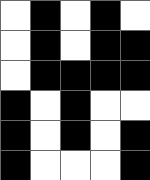[["white", "black", "white", "black", "white"], ["white", "black", "white", "black", "black"], ["white", "black", "black", "black", "black"], ["black", "white", "black", "white", "white"], ["black", "white", "black", "white", "black"], ["black", "white", "white", "white", "black"]]